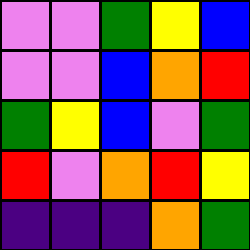[["violet", "violet", "green", "yellow", "blue"], ["violet", "violet", "blue", "orange", "red"], ["green", "yellow", "blue", "violet", "green"], ["red", "violet", "orange", "red", "yellow"], ["indigo", "indigo", "indigo", "orange", "green"]]